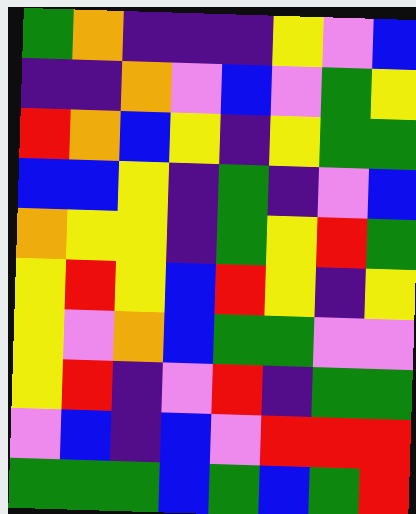[["green", "orange", "indigo", "indigo", "indigo", "yellow", "violet", "blue"], ["indigo", "indigo", "orange", "violet", "blue", "violet", "green", "yellow"], ["red", "orange", "blue", "yellow", "indigo", "yellow", "green", "green"], ["blue", "blue", "yellow", "indigo", "green", "indigo", "violet", "blue"], ["orange", "yellow", "yellow", "indigo", "green", "yellow", "red", "green"], ["yellow", "red", "yellow", "blue", "red", "yellow", "indigo", "yellow"], ["yellow", "violet", "orange", "blue", "green", "green", "violet", "violet"], ["yellow", "red", "indigo", "violet", "red", "indigo", "green", "green"], ["violet", "blue", "indigo", "blue", "violet", "red", "red", "red"], ["green", "green", "green", "blue", "green", "blue", "green", "red"]]